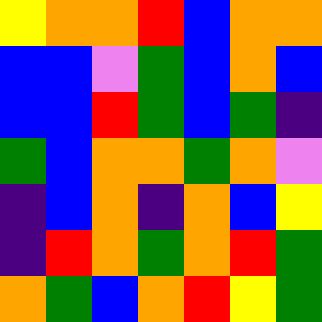[["yellow", "orange", "orange", "red", "blue", "orange", "orange"], ["blue", "blue", "violet", "green", "blue", "orange", "blue"], ["blue", "blue", "red", "green", "blue", "green", "indigo"], ["green", "blue", "orange", "orange", "green", "orange", "violet"], ["indigo", "blue", "orange", "indigo", "orange", "blue", "yellow"], ["indigo", "red", "orange", "green", "orange", "red", "green"], ["orange", "green", "blue", "orange", "red", "yellow", "green"]]